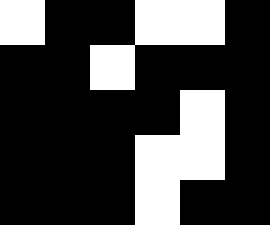[["white", "black", "black", "white", "white", "black"], ["black", "black", "white", "black", "black", "black"], ["black", "black", "black", "black", "white", "black"], ["black", "black", "black", "white", "white", "black"], ["black", "black", "black", "white", "black", "black"]]